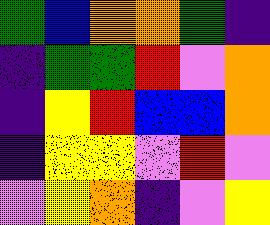[["green", "blue", "orange", "orange", "green", "indigo"], ["indigo", "green", "green", "red", "violet", "orange"], ["indigo", "yellow", "red", "blue", "blue", "orange"], ["indigo", "yellow", "yellow", "violet", "red", "violet"], ["violet", "yellow", "orange", "indigo", "violet", "yellow"]]